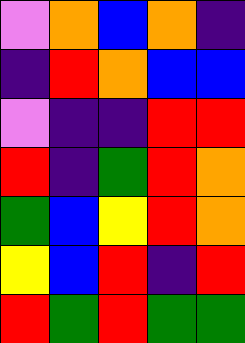[["violet", "orange", "blue", "orange", "indigo"], ["indigo", "red", "orange", "blue", "blue"], ["violet", "indigo", "indigo", "red", "red"], ["red", "indigo", "green", "red", "orange"], ["green", "blue", "yellow", "red", "orange"], ["yellow", "blue", "red", "indigo", "red"], ["red", "green", "red", "green", "green"]]